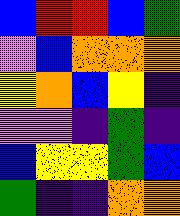[["blue", "red", "red", "blue", "green"], ["violet", "blue", "orange", "orange", "orange"], ["yellow", "orange", "blue", "yellow", "indigo"], ["violet", "violet", "indigo", "green", "indigo"], ["blue", "yellow", "yellow", "green", "blue"], ["green", "indigo", "indigo", "orange", "orange"]]